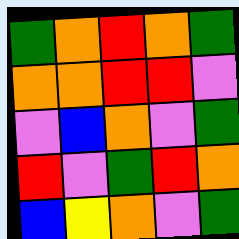[["green", "orange", "red", "orange", "green"], ["orange", "orange", "red", "red", "violet"], ["violet", "blue", "orange", "violet", "green"], ["red", "violet", "green", "red", "orange"], ["blue", "yellow", "orange", "violet", "green"]]